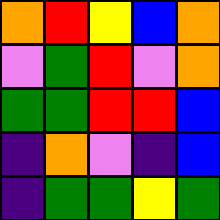[["orange", "red", "yellow", "blue", "orange"], ["violet", "green", "red", "violet", "orange"], ["green", "green", "red", "red", "blue"], ["indigo", "orange", "violet", "indigo", "blue"], ["indigo", "green", "green", "yellow", "green"]]